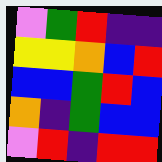[["violet", "green", "red", "indigo", "indigo"], ["yellow", "yellow", "orange", "blue", "red"], ["blue", "blue", "green", "red", "blue"], ["orange", "indigo", "green", "blue", "blue"], ["violet", "red", "indigo", "red", "red"]]